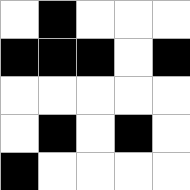[["white", "black", "white", "white", "white"], ["black", "black", "black", "white", "black"], ["white", "white", "white", "white", "white"], ["white", "black", "white", "black", "white"], ["black", "white", "white", "white", "white"]]